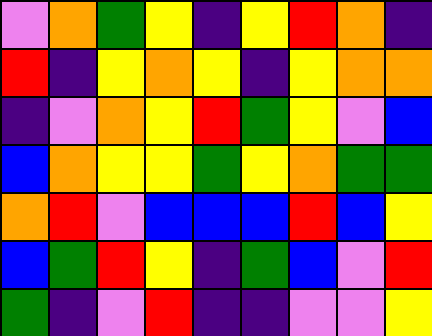[["violet", "orange", "green", "yellow", "indigo", "yellow", "red", "orange", "indigo"], ["red", "indigo", "yellow", "orange", "yellow", "indigo", "yellow", "orange", "orange"], ["indigo", "violet", "orange", "yellow", "red", "green", "yellow", "violet", "blue"], ["blue", "orange", "yellow", "yellow", "green", "yellow", "orange", "green", "green"], ["orange", "red", "violet", "blue", "blue", "blue", "red", "blue", "yellow"], ["blue", "green", "red", "yellow", "indigo", "green", "blue", "violet", "red"], ["green", "indigo", "violet", "red", "indigo", "indigo", "violet", "violet", "yellow"]]